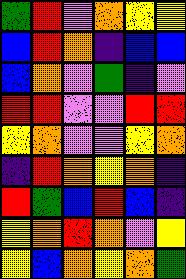[["green", "red", "violet", "orange", "yellow", "yellow"], ["blue", "red", "orange", "indigo", "blue", "blue"], ["blue", "orange", "violet", "green", "indigo", "violet"], ["red", "red", "violet", "violet", "red", "red"], ["yellow", "orange", "violet", "violet", "yellow", "orange"], ["indigo", "red", "orange", "yellow", "orange", "indigo"], ["red", "green", "blue", "red", "blue", "indigo"], ["yellow", "orange", "red", "orange", "violet", "yellow"], ["yellow", "blue", "orange", "yellow", "orange", "green"]]